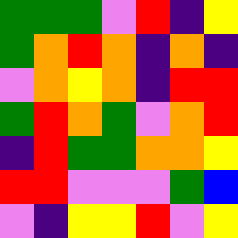[["green", "green", "green", "violet", "red", "indigo", "yellow"], ["green", "orange", "red", "orange", "indigo", "orange", "indigo"], ["violet", "orange", "yellow", "orange", "indigo", "red", "red"], ["green", "red", "orange", "green", "violet", "orange", "red"], ["indigo", "red", "green", "green", "orange", "orange", "yellow"], ["red", "red", "violet", "violet", "violet", "green", "blue"], ["violet", "indigo", "yellow", "yellow", "red", "violet", "yellow"]]